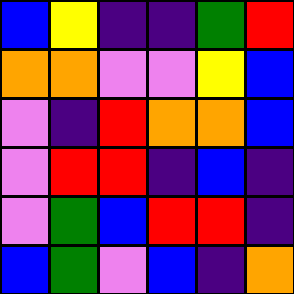[["blue", "yellow", "indigo", "indigo", "green", "red"], ["orange", "orange", "violet", "violet", "yellow", "blue"], ["violet", "indigo", "red", "orange", "orange", "blue"], ["violet", "red", "red", "indigo", "blue", "indigo"], ["violet", "green", "blue", "red", "red", "indigo"], ["blue", "green", "violet", "blue", "indigo", "orange"]]